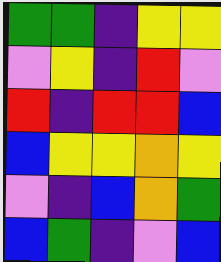[["green", "green", "indigo", "yellow", "yellow"], ["violet", "yellow", "indigo", "red", "violet"], ["red", "indigo", "red", "red", "blue"], ["blue", "yellow", "yellow", "orange", "yellow"], ["violet", "indigo", "blue", "orange", "green"], ["blue", "green", "indigo", "violet", "blue"]]